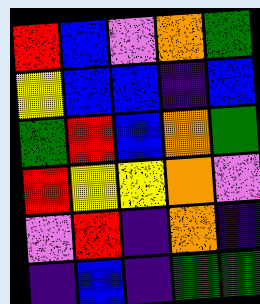[["red", "blue", "violet", "orange", "green"], ["yellow", "blue", "blue", "indigo", "blue"], ["green", "red", "blue", "orange", "green"], ["red", "yellow", "yellow", "orange", "violet"], ["violet", "red", "indigo", "orange", "indigo"], ["indigo", "blue", "indigo", "green", "green"]]